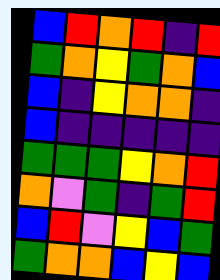[["blue", "red", "orange", "red", "indigo", "red"], ["green", "orange", "yellow", "green", "orange", "blue"], ["blue", "indigo", "yellow", "orange", "orange", "indigo"], ["blue", "indigo", "indigo", "indigo", "indigo", "indigo"], ["green", "green", "green", "yellow", "orange", "red"], ["orange", "violet", "green", "indigo", "green", "red"], ["blue", "red", "violet", "yellow", "blue", "green"], ["green", "orange", "orange", "blue", "yellow", "blue"]]